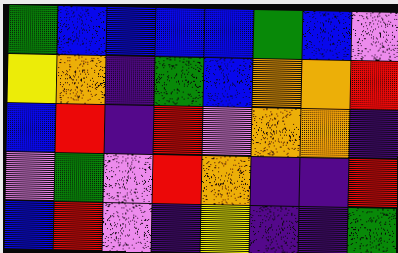[["green", "blue", "blue", "blue", "blue", "green", "blue", "violet"], ["yellow", "orange", "indigo", "green", "blue", "orange", "orange", "red"], ["blue", "red", "indigo", "red", "violet", "orange", "orange", "indigo"], ["violet", "green", "violet", "red", "orange", "indigo", "indigo", "red"], ["blue", "red", "violet", "indigo", "yellow", "indigo", "indigo", "green"]]